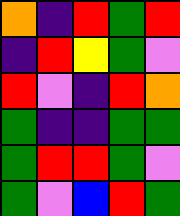[["orange", "indigo", "red", "green", "red"], ["indigo", "red", "yellow", "green", "violet"], ["red", "violet", "indigo", "red", "orange"], ["green", "indigo", "indigo", "green", "green"], ["green", "red", "red", "green", "violet"], ["green", "violet", "blue", "red", "green"]]